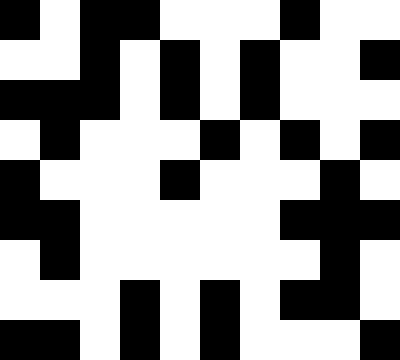[["black", "white", "black", "black", "white", "white", "white", "black", "white", "white"], ["white", "white", "black", "white", "black", "white", "black", "white", "white", "black"], ["black", "black", "black", "white", "black", "white", "black", "white", "white", "white"], ["white", "black", "white", "white", "white", "black", "white", "black", "white", "black"], ["black", "white", "white", "white", "black", "white", "white", "white", "black", "white"], ["black", "black", "white", "white", "white", "white", "white", "black", "black", "black"], ["white", "black", "white", "white", "white", "white", "white", "white", "black", "white"], ["white", "white", "white", "black", "white", "black", "white", "black", "black", "white"], ["black", "black", "white", "black", "white", "black", "white", "white", "white", "black"]]